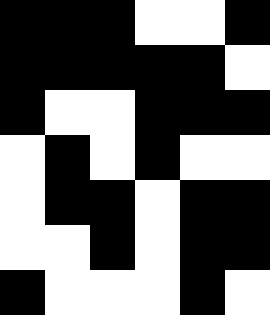[["black", "black", "black", "white", "white", "black"], ["black", "black", "black", "black", "black", "white"], ["black", "white", "white", "black", "black", "black"], ["white", "black", "white", "black", "white", "white"], ["white", "black", "black", "white", "black", "black"], ["white", "white", "black", "white", "black", "black"], ["black", "white", "white", "white", "black", "white"]]